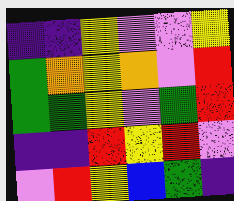[["indigo", "indigo", "yellow", "violet", "violet", "yellow"], ["green", "orange", "yellow", "orange", "violet", "red"], ["green", "green", "yellow", "violet", "green", "red"], ["indigo", "indigo", "red", "yellow", "red", "violet"], ["violet", "red", "yellow", "blue", "green", "indigo"]]